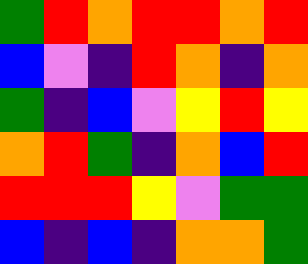[["green", "red", "orange", "red", "red", "orange", "red"], ["blue", "violet", "indigo", "red", "orange", "indigo", "orange"], ["green", "indigo", "blue", "violet", "yellow", "red", "yellow"], ["orange", "red", "green", "indigo", "orange", "blue", "red"], ["red", "red", "red", "yellow", "violet", "green", "green"], ["blue", "indigo", "blue", "indigo", "orange", "orange", "green"]]